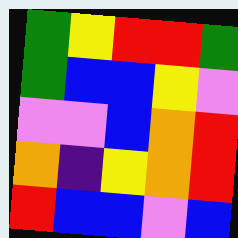[["green", "yellow", "red", "red", "green"], ["green", "blue", "blue", "yellow", "violet"], ["violet", "violet", "blue", "orange", "red"], ["orange", "indigo", "yellow", "orange", "red"], ["red", "blue", "blue", "violet", "blue"]]